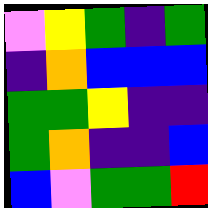[["violet", "yellow", "green", "indigo", "green"], ["indigo", "orange", "blue", "blue", "blue"], ["green", "green", "yellow", "indigo", "indigo"], ["green", "orange", "indigo", "indigo", "blue"], ["blue", "violet", "green", "green", "red"]]